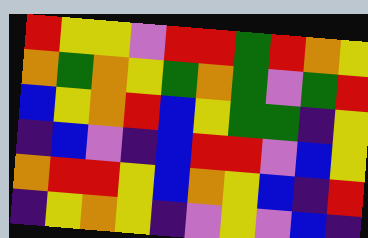[["red", "yellow", "yellow", "violet", "red", "red", "green", "red", "orange", "yellow"], ["orange", "green", "orange", "yellow", "green", "orange", "green", "violet", "green", "red"], ["blue", "yellow", "orange", "red", "blue", "yellow", "green", "green", "indigo", "yellow"], ["indigo", "blue", "violet", "indigo", "blue", "red", "red", "violet", "blue", "yellow"], ["orange", "red", "red", "yellow", "blue", "orange", "yellow", "blue", "indigo", "red"], ["indigo", "yellow", "orange", "yellow", "indigo", "violet", "yellow", "violet", "blue", "indigo"]]